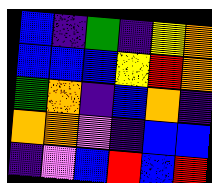[["blue", "indigo", "green", "indigo", "yellow", "orange"], ["blue", "blue", "blue", "yellow", "red", "orange"], ["green", "orange", "indigo", "blue", "orange", "indigo"], ["orange", "orange", "violet", "indigo", "blue", "blue"], ["indigo", "violet", "blue", "red", "blue", "red"]]